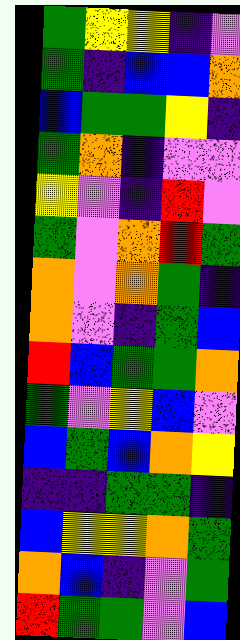[["green", "yellow", "yellow", "indigo", "violet"], ["green", "indigo", "blue", "blue", "orange"], ["blue", "green", "green", "yellow", "indigo"], ["green", "orange", "indigo", "violet", "violet"], ["yellow", "violet", "indigo", "red", "violet"], ["green", "violet", "orange", "red", "green"], ["orange", "violet", "orange", "green", "indigo"], ["orange", "violet", "indigo", "green", "blue"], ["red", "blue", "green", "green", "orange"], ["green", "violet", "yellow", "blue", "violet"], ["blue", "green", "blue", "orange", "yellow"], ["indigo", "indigo", "green", "green", "indigo"], ["blue", "yellow", "yellow", "orange", "green"], ["orange", "blue", "indigo", "violet", "green"], ["red", "green", "green", "violet", "blue"]]